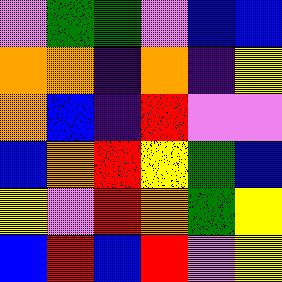[["violet", "green", "green", "violet", "blue", "blue"], ["orange", "orange", "indigo", "orange", "indigo", "yellow"], ["orange", "blue", "indigo", "red", "violet", "violet"], ["blue", "orange", "red", "yellow", "green", "blue"], ["yellow", "violet", "red", "orange", "green", "yellow"], ["blue", "red", "blue", "red", "violet", "yellow"]]